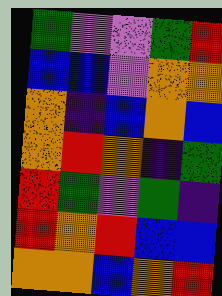[["green", "violet", "violet", "green", "red"], ["blue", "blue", "violet", "orange", "orange"], ["orange", "indigo", "blue", "orange", "blue"], ["orange", "red", "orange", "indigo", "green"], ["red", "green", "violet", "green", "indigo"], ["red", "orange", "red", "blue", "blue"], ["orange", "orange", "blue", "orange", "red"]]